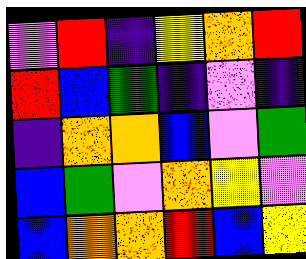[["violet", "red", "indigo", "yellow", "orange", "red"], ["red", "blue", "green", "indigo", "violet", "indigo"], ["indigo", "orange", "orange", "blue", "violet", "green"], ["blue", "green", "violet", "orange", "yellow", "violet"], ["blue", "orange", "orange", "red", "blue", "yellow"]]